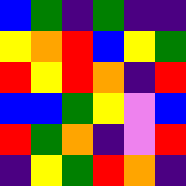[["blue", "green", "indigo", "green", "indigo", "indigo"], ["yellow", "orange", "red", "blue", "yellow", "green"], ["red", "yellow", "red", "orange", "indigo", "red"], ["blue", "blue", "green", "yellow", "violet", "blue"], ["red", "green", "orange", "indigo", "violet", "red"], ["indigo", "yellow", "green", "red", "orange", "indigo"]]